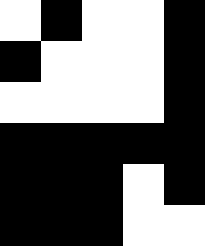[["white", "black", "white", "white", "black"], ["black", "white", "white", "white", "black"], ["white", "white", "white", "white", "black"], ["black", "black", "black", "black", "black"], ["black", "black", "black", "white", "black"], ["black", "black", "black", "white", "white"]]